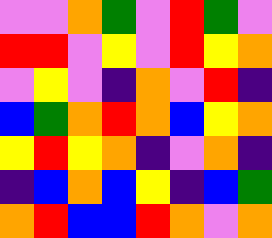[["violet", "violet", "orange", "green", "violet", "red", "green", "violet"], ["red", "red", "violet", "yellow", "violet", "red", "yellow", "orange"], ["violet", "yellow", "violet", "indigo", "orange", "violet", "red", "indigo"], ["blue", "green", "orange", "red", "orange", "blue", "yellow", "orange"], ["yellow", "red", "yellow", "orange", "indigo", "violet", "orange", "indigo"], ["indigo", "blue", "orange", "blue", "yellow", "indigo", "blue", "green"], ["orange", "red", "blue", "blue", "red", "orange", "violet", "orange"]]